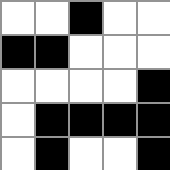[["white", "white", "black", "white", "white"], ["black", "black", "white", "white", "white"], ["white", "white", "white", "white", "black"], ["white", "black", "black", "black", "black"], ["white", "black", "white", "white", "black"]]